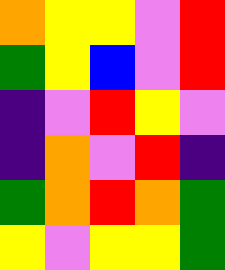[["orange", "yellow", "yellow", "violet", "red"], ["green", "yellow", "blue", "violet", "red"], ["indigo", "violet", "red", "yellow", "violet"], ["indigo", "orange", "violet", "red", "indigo"], ["green", "orange", "red", "orange", "green"], ["yellow", "violet", "yellow", "yellow", "green"]]